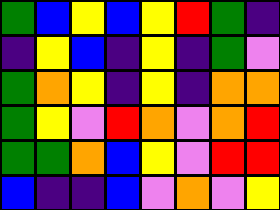[["green", "blue", "yellow", "blue", "yellow", "red", "green", "indigo"], ["indigo", "yellow", "blue", "indigo", "yellow", "indigo", "green", "violet"], ["green", "orange", "yellow", "indigo", "yellow", "indigo", "orange", "orange"], ["green", "yellow", "violet", "red", "orange", "violet", "orange", "red"], ["green", "green", "orange", "blue", "yellow", "violet", "red", "red"], ["blue", "indigo", "indigo", "blue", "violet", "orange", "violet", "yellow"]]